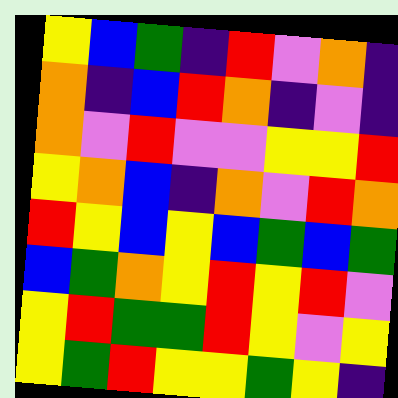[["yellow", "blue", "green", "indigo", "red", "violet", "orange", "indigo"], ["orange", "indigo", "blue", "red", "orange", "indigo", "violet", "indigo"], ["orange", "violet", "red", "violet", "violet", "yellow", "yellow", "red"], ["yellow", "orange", "blue", "indigo", "orange", "violet", "red", "orange"], ["red", "yellow", "blue", "yellow", "blue", "green", "blue", "green"], ["blue", "green", "orange", "yellow", "red", "yellow", "red", "violet"], ["yellow", "red", "green", "green", "red", "yellow", "violet", "yellow"], ["yellow", "green", "red", "yellow", "yellow", "green", "yellow", "indigo"]]